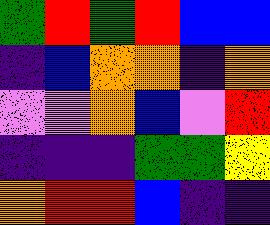[["green", "red", "green", "red", "blue", "blue"], ["indigo", "blue", "orange", "orange", "indigo", "orange"], ["violet", "violet", "orange", "blue", "violet", "red"], ["indigo", "indigo", "indigo", "green", "green", "yellow"], ["orange", "red", "red", "blue", "indigo", "indigo"]]